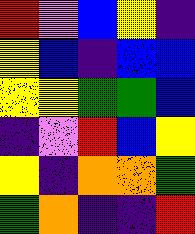[["red", "violet", "blue", "yellow", "indigo"], ["yellow", "blue", "indigo", "blue", "blue"], ["yellow", "yellow", "green", "green", "blue"], ["indigo", "violet", "red", "blue", "yellow"], ["yellow", "indigo", "orange", "orange", "green"], ["green", "orange", "indigo", "indigo", "red"]]